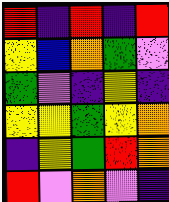[["red", "indigo", "red", "indigo", "red"], ["yellow", "blue", "orange", "green", "violet"], ["green", "violet", "indigo", "yellow", "indigo"], ["yellow", "yellow", "green", "yellow", "orange"], ["indigo", "yellow", "green", "red", "orange"], ["red", "violet", "orange", "violet", "indigo"]]